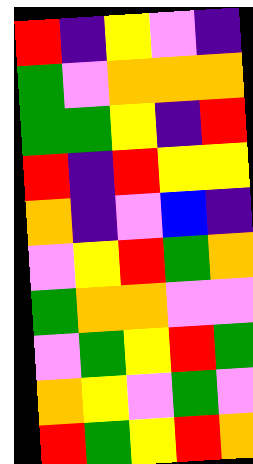[["red", "indigo", "yellow", "violet", "indigo"], ["green", "violet", "orange", "orange", "orange"], ["green", "green", "yellow", "indigo", "red"], ["red", "indigo", "red", "yellow", "yellow"], ["orange", "indigo", "violet", "blue", "indigo"], ["violet", "yellow", "red", "green", "orange"], ["green", "orange", "orange", "violet", "violet"], ["violet", "green", "yellow", "red", "green"], ["orange", "yellow", "violet", "green", "violet"], ["red", "green", "yellow", "red", "orange"]]